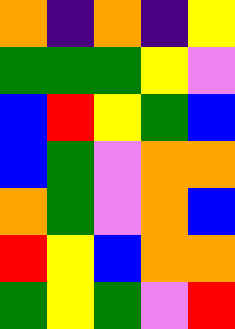[["orange", "indigo", "orange", "indigo", "yellow"], ["green", "green", "green", "yellow", "violet"], ["blue", "red", "yellow", "green", "blue"], ["blue", "green", "violet", "orange", "orange"], ["orange", "green", "violet", "orange", "blue"], ["red", "yellow", "blue", "orange", "orange"], ["green", "yellow", "green", "violet", "red"]]